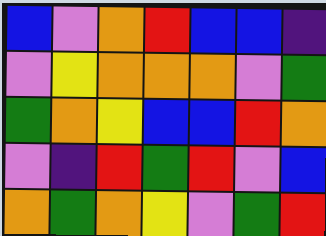[["blue", "violet", "orange", "red", "blue", "blue", "indigo"], ["violet", "yellow", "orange", "orange", "orange", "violet", "green"], ["green", "orange", "yellow", "blue", "blue", "red", "orange"], ["violet", "indigo", "red", "green", "red", "violet", "blue"], ["orange", "green", "orange", "yellow", "violet", "green", "red"]]